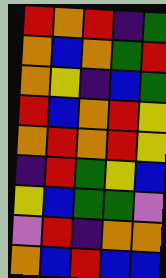[["red", "orange", "red", "indigo", "green"], ["orange", "blue", "orange", "green", "red"], ["orange", "yellow", "indigo", "blue", "green"], ["red", "blue", "orange", "red", "yellow"], ["orange", "red", "orange", "red", "yellow"], ["indigo", "red", "green", "yellow", "blue"], ["yellow", "blue", "green", "green", "violet"], ["violet", "red", "indigo", "orange", "orange"], ["orange", "blue", "red", "blue", "blue"]]